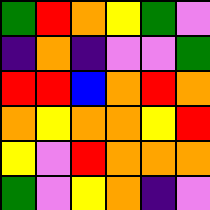[["green", "red", "orange", "yellow", "green", "violet"], ["indigo", "orange", "indigo", "violet", "violet", "green"], ["red", "red", "blue", "orange", "red", "orange"], ["orange", "yellow", "orange", "orange", "yellow", "red"], ["yellow", "violet", "red", "orange", "orange", "orange"], ["green", "violet", "yellow", "orange", "indigo", "violet"]]